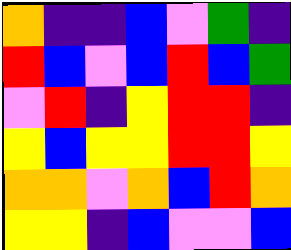[["orange", "indigo", "indigo", "blue", "violet", "green", "indigo"], ["red", "blue", "violet", "blue", "red", "blue", "green"], ["violet", "red", "indigo", "yellow", "red", "red", "indigo"], ["yellow", "blue", "yellow", "yellow", "red", "red", "yellow"], ["orange", "orange", "violet", "orange", "blue", "red", "orange"], ["yellow", "yellow", "indigo", "blue", "violet", "violet", "blue"]]